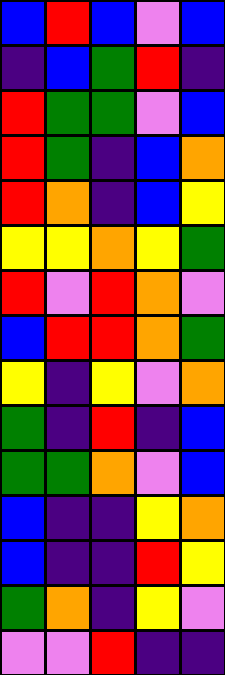[["blue", "red", "blue", "violet", "blue"], ["indigo", "blue", "green", "red", "indigo"], ["red", "green", "green", "violet", "blue"], ["red", "green", "indigo", "blue", "orange"], ["red", "orange", "indigo", "blue", "yellow"], ["yellow", "yellow", "orange", "yellow", "green"], ["red", "violet", "red", "orange", "violet"], ["blue", "red", "red", "orange", "green"], ["yellow", "indigo", "yellow", "violet", "orange"], ["green", "indigo", "red", "indigo", "blue"], ["green", "green", "orange", "violet", "blue"], ["blue", "indigo", "indigo", "yellow", "orange"], ["blue", "indigo", "indigo", "red", "yellow"], ["green", "orange", "indigo", "yellow", "violet"], ["violet", "violet", "red", "indigo", "indigo"]]